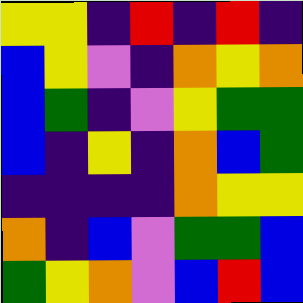[["yellow", "yellow", "indigo", "red", "indigo", "red", "indigo"], ["blue", "yellow", "violet", "indigo", "orange", "yellow", "orange"], ["blue", "green", "indigo", "violet", "yellow", "green", "green"], ["blue", "indigo", "yellow", "indigo", "orange", "blue", "green"], ["indigo", "indigo", "indigo", "indigo", "orange", "yellow", "yellow"], ["orange", "indigo", "blue", "violet", "green", "green", "blue"], ["green", "yellow", "orange", "violet", "blue", "red", "blue"]]